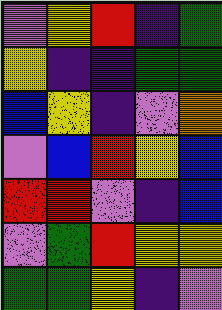[["violet", "yellow", "red", "indigo", "green"], ["yellow", "indigo", "indigo", "green", "green"], ["blue", "yellow", "indigo", "violet", "orange"], ["violet", "blue", "red", "yellow", "blue"], ["red", "red", "violet", "indigo", "blue"], ["violet", "green", "red", "yellow", "yellow"], ["green", "green", "yellow", "indigo", "violet"]]